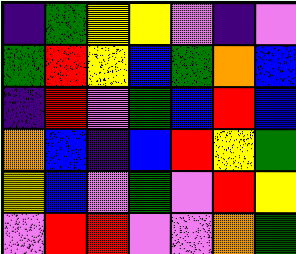[["indigo", "green", "yellow", "yellow", "violet", "indigo", "violet"], ["green", "red", "yellow", "blue", "green", "orange", "blue"], ["indigo", "red", "violet", "green", "blue", "red", "blue"], ["orange", "blue", "indigo", "blue", "red", "yellow", "green"], ["yellow", "blue", "violet", "green", "violet", "red", "yellow"], ["violet", "red", "red", "violet", "violet", "orange", "green"]]